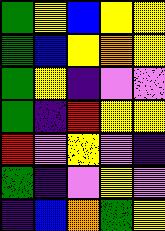[["green", "yellow", "blue", "yellow", "yellow"], ["green", "blue", "yellow", "orange", "yellow"], ["green", "yellow", "indigo", "violet", "violet"], ["green", "indigo", "red", "yellow", "yellow"], ["red", "violet", "yellow", "violet", "indigo"], ["green", "indigo", "violet", "yellow", "violet"], ["indigo", "blue", "orange", "green", "yellow"]]